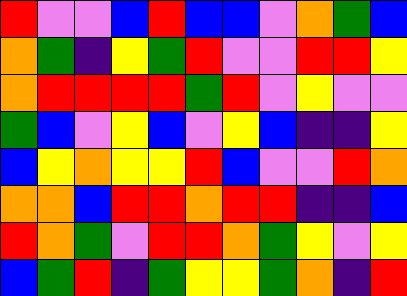[["red", "violet", "violet", "blue", "red", "blue", "blue", "violet", "orange", "green", "blue"], ["orange", "green", "indigo", "yellow", "green", "red", "violet", "violet", "red", "red", "yellow"], ["orange", "red", "red", "red", "red", "green", "red", "violet", "yellow", "violet", "violet"], ["green", "blue", "violet", "yellow", "blue", "violet", "yellow", "blue", "indigo", "indigo", "yellow"], ["blue", "yellow", "orange", "yellow", "yellow", "red", "blue", "violet", "violet", "red", "orange"], ["orange", "orange", "blue", "red", "red", "orange", "red", "red", "indigo", "indigo", "blue"], ["red", "orange", "green", "violet", "red", "red", "orange", "green", "yellow", "violet", "yellow"], ["blue", "green", "red", "indigo", "green", "yellow", "yellow", "green", "orange", "indigo", "red"]]